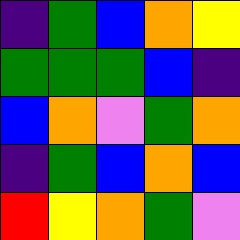[["indigo", "green", "blue", "orange", "yellow"], ["green", "green", "green", "blue", "indigo"], ["blue", "orange", "violet", "green", "orange"], ["indigo", "green", "blue", "orange", "blue"], ["red", "yellow", "orange", "green", "violet"]]